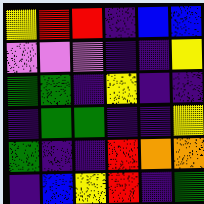[["yellow", "red", "red", "indigo", "blue", "blue"], ["violet", "violet", "violet", "indigo", "indigo", "yellow"], ["green", "green", "indigo", "yellow", "indigo", "indigo"], ["indigo", "green", "green", "indigo", "indigo", "yellow"], ["green", "indigo", "indigo", "red", "orange", "orange"], ["indigo", "blue", "yellow", "red", "indigo", "green"]]